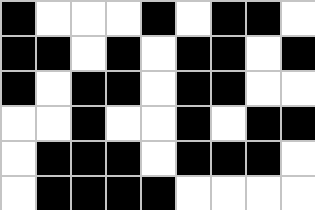[["black", "white", "white", "white", "black", "white", "black", "black", "white"], ["black", "black", "white", "black", "white", "black", "black", "white", "black"], ["black", "white", "black", "black", "white", "black", "black", "white", "white"], ["white", "white", "black", "white", "white", "black", "white", "black", "black"], ["white", "black", "black", "black", "white", "black", "black", "black", "white"], ["white", "black", "black", "black", "black", "white", "white", "white", "white"]]